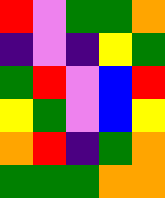[["red", "violet", "green", "green", "orange"], ["indigo", "violet", "indigo", "yellow", "green"], ["green", "red", "violet", "blue", "red"], ["yellow", "green", "violet", "blue", "yellow"], ["orange", "red", "indigo", "green", "orange"], ["green", "green", "green", "orange", "orange"]]